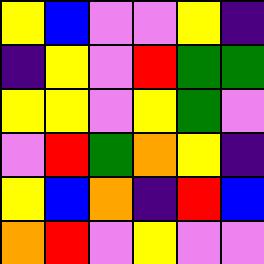[["yellow", "blue", "violet", "violet", "yellow", "indigo"], ["indigo", "yellow", "violet", "red", "green", "green"], ["yellow", "yellow", "violet", "yellow", "green", "violet"], ["violet", "red", "green", "orange", "yellow", "indigo"], ["yellow", "blue", "orange", "indigo", "red", "blue"], ["orange", "red", "violet", "yellow", "violet", "violet"]]